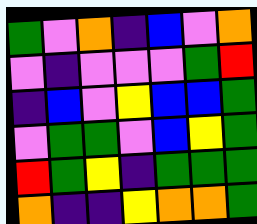[["green", "violet", "orange", "indigo", "blue", "violet", "orange"], ["violet", "indigo", "violet", "violet", "violet", "green", "red"], ["indigo", "blue", "violet", "yellow", "blue", "blue", "green"], ["violet", "green", "green", "violet", "blue", "yellow", "green"], ["red", "green", "yellow", "indigo", "green", "green", "green"], ["orange", "indigo", "indigo", "yellow", "orange", "orange", "green"]]